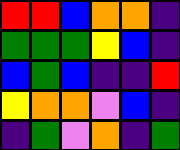[["red", "red", "blue", "orange", "orange", "indigo"], ["green", "green", "green", "yellow", "blue", "indigo"], ["blue", "green", "blue", "indigo", "indigo", "red"], ["yellow", "orange", "orange", "violet", "blue", "indigo"], ["indigo", "green", "violet", "orange", "indigo", "green"]]